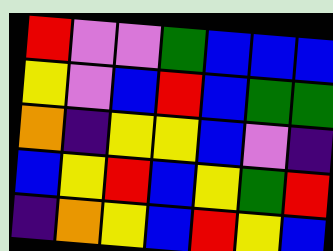[["red", "violet", "violet", "green", "blue", "blue", "blue"], ["yellow", "violet", "blue", "red", "blue", "green", "green"], ["orange", "indigo", "yellow", "yellow", "blue", "violet", "indigo"], ["blue", "yellow", "red", "blue", "yellow", "green", "red"], ["indigo", "orange", "yellow", "blue", "red", "yellow", "blue"]]